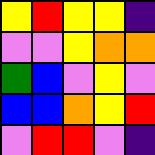[["yellow", "red", "yellow", "yellow", "indigo"], ["violet", "violet", "yellow", "orange", "orange"], ["green", "blue", "violet", "yellow", "violet"], ["blue", "blue", "orange", "yellow", "red"], ["violet", "red", "red", "violet", "indigo"]]